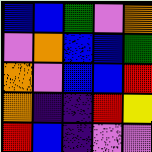[["blue", "blue", "green", "violet", "orange"], ["violet", "orange", "blue", "blue", "green"], ["orange", "violet", "blue", "blue", "red"], ["orange", "indigo", "indigo", "red", "yellow"], ["red", "blue", "indigo", "violet", "violet"]]